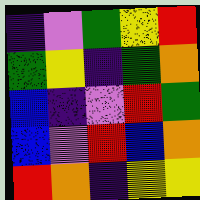[["indigo", "violet", "green", "yellow", "red"], ["green", "yellow", "indigo", "green", "orange"], ["blue", "indigo", "violet", "red", "green"], ["blue", "violet", "red", "blue", "orange"], ["red", "orange", "indigo", "yellow", "yellow"]]